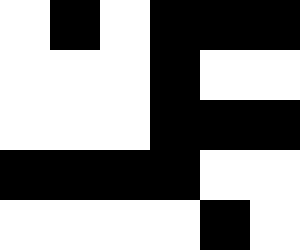[["white", "black", "white", "black", "black", "black"], ["white", "white", "white", "black", "white", "white"], ["white", "white", "white", "black", "black", "black"], ["black", "black", "black", "black", "white", "white"], ["white", "white", "white", "white", "black", "white"]]